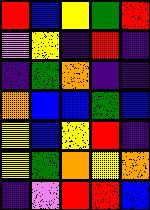[["red", "blue", "yellow", "green", "red"], ["violet", "yellow", "indigo", "red", "indigo"], ["indigo", "green", "orange", "indigo", "indigo"], ["orange", "blue", "blue", "green", "blue"], ["yellow", "blue", "yellow", "red", "indigo"], ["yellow", "green", "orange", "yellow", "orange"], ["indigo", "violet", "red", "red", "blue"]]